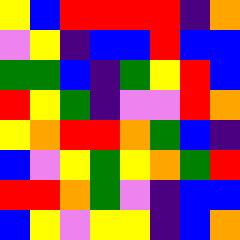[["yellow", "blue", "red", "red", "red", "red", "indigo", "orange"], ["violet", "yellow", "indigo", "blue", "blue", "red", "blue", "blue"], ["green", "green", "blue", "indigo", "green", "yellow", "red", "blue"], ["red", "yellow", "green", "indigo", "violet", "violet", "red", "orange"], ["yellow", "orange", "red", "red", "orange", "green", "blue", "indigo"], ["blue", "violet", "yellow", "green", "yellow", "orange", "green", "red"], ["red", "red", "orange", "green", "violet", "indigo", "blue", "blue"], ["blue", "yellow", "violet", "yellow", "yellow", "indigo", "blue", "orange"]]